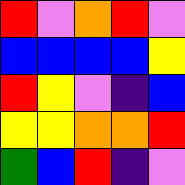[["red", "violet", "orange", "red", "violet"], ["blue", "blue", "blue", "blue", "yellow"], ["red", "yellow", "violet", "indigo", "blue"], ["yellow", "yellow", "orange", "orange", "red"], ["green", "blue", "red", "indigo", "violet"]]